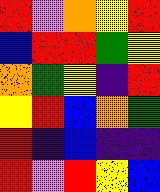[["red", "violet", "orange", "yellow", "red"], ["blue", "red", "red", "green", "yellow"], ["orange", "green", "yellow", "indigo", "red"], ["yellow", "red", "blue", "orange", "green"], ["red", "indigo", "blue", "indigo", "indigo"], ["red", "violet", "red", "yellow", "blue"]]